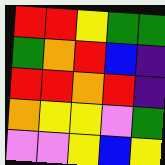[["red", "red", "yellow", "green", "green"], ["green", "orange", "red", "blue", "indigo"], ["red", "red", "orange", "red", "indigo"], ["orange", "yellow", "yellow", "violet", "green"], ["violet", "violet", "yellow", "blue", "yellow"]]